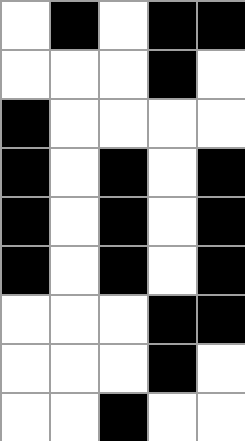[["white", "black", "white", "black", "black"], ["white", "white", "white", "black", "white"], ["black", "white", "white", "white", "white"], ["black", "white", "black", "white", "black"], ["black", "white", "black", "white", "black"], ["black", "white", "black", "white", "black"], ["white", "white", "white", "black", "black"], ["white", "white", "white", "black", "white"], ["white", "white", "black", "white", "white"]]